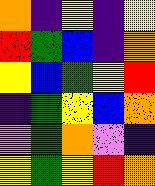[["orange", "indigo", "yellow", "indigo", "yellow"], ["red", "green", "blue", "indigo", "orange"], ["yellow", "blue", "green", "yellow", "red"], ["indigo", "green", "yellow", "blue", "orange"], ["violet", "green", "orange", "violet", "indigo"], ["yellow", "green", "yellow", "red", "orange"]]